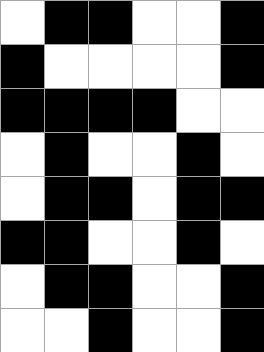[["white", "black", "black", "white", "white", "black"], ["black", "white", "white", "white", "white", "black"], ["black", "black", "black", "black", "white", "white"], ["white", "black", "white", "white", "black", "white"], ["white", "black", "black", "white", "black", "black"], ["black", "black", "white", "white", "black", "white"], ["white", "black", "black", "white", "white", "black"], ["white", "white", "black", "white", "white", "black"]]